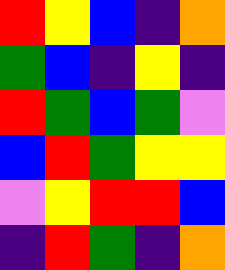[["red", "yellow", "blue", "indigo", "orange"], ["green", "blue", "indigo", "yellow", "indigo"], ["red", "green", "blue", "green", "violet"], ["blue", "red", "green", "yellow", "yellow"], ["violet", "yellow", "red", "red", "blue"], ["indigo", "red", "green", "indigo", "orange"]]